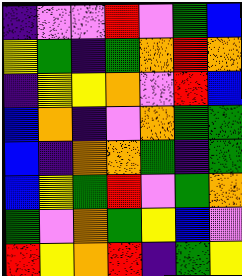[["indigo", "violet", "violet", "red", "violet", "green", "blue"], ["yellow", "green", "indigo", "green", "orange", "red", "orange"], ["indigo", "yellow", "yellow", "orange", "violet", "red", "blue"], ["blue", "orange", "indigo", "violet", "orange", "green", "green"], ["blue", "indigo", "orange", "orange", "green", "indigo", "green"], ["blue", "yellow", "green", "red", "violet", "green", "orange"], ["green", "violet", "orange", "green", "yellow", "blue", "violet"], ["red", "yellow", "orange", "red", "indigo", "green", "yellow"]]